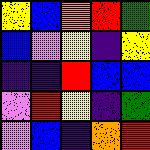[["yellow", "blue", "orange", "red", "green"], ["blue", "violet", "yellow", "indigo", "yellow"], ["indigo", "indigo", "red", "blue", "blue"], ["violet", "red", "yellow", "indigo", "green"], ["violet", "blue", "indigo", "orange", "red"]]